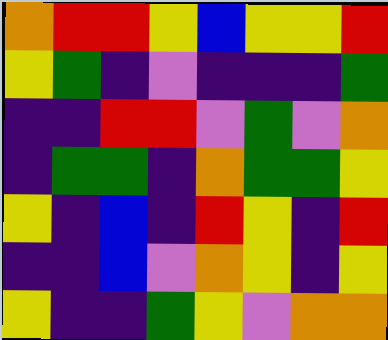[["orange", "red", "red", "yellow", "blue", "yellow", "yellow", "red"], ["yellow", "green", "indigo", "violet", "indigo", "indigo", "indigo", "green"], ["indigo", "indigo", "red", "red", "violet", "green", "violet", "orange"], ["indigo", "green", "green", "indigo", "orange", "green", "green", "yellow"], ["yellow", "indigo", "blue", "indigo", "red", "yellow", "indigo", "red"], ["indigo", "indigo", "blue", "violet", "orange", "yellow", "indigo", "yellow"], ["yellow", "indigo", "indigo", "green", "yellow", "violet", "orange", "orange"]]